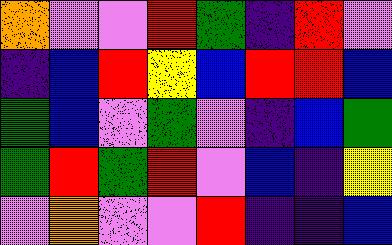[["orange", "violet", "violet", "red", "green", "indigo", "red", "violet"], ["indigo", "blue", "red", "yellow", "blue", "red", "red", "blue"], ["green", "blue", "violet", "green", "violet", "indigo", "blue", "green"], ["green", "red", "green", "red", "violet", "blue", "indigo", "yellow"], ["violet", "orange", "violet", "violet", "red", "indigo", "indigo", "blue"]]